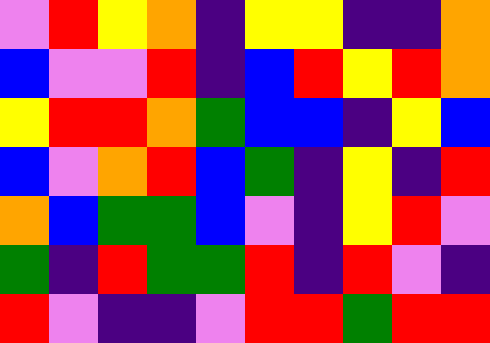[["violet", "red", "yellow", "orange", "indigo", "yellow", "yellow", "indigo", "indigo", "orange"], ["blue", "violet", "violet", "red", "indigo", "blue", "red", "yellow", "red", "orange"], ["yellow", "red", "red", "orange", "green", "blue", "blue", "indigo", "yellow", "blue"], ["blue", "violet", "orange", "red", "blue", "green", "indigo", "yellow", "indigo", "red"], ["orange", "blue", "green", "green", "blue", "violet", "indigo", "yellow", "red", "violet"], ["green", "indigo", "red", "green", "green", "red", "indigo", "red", "violet", "indigo"], ["red", "violet", "indigo", "indigo", "violet", "red", "red", "green", "red", "red"]]